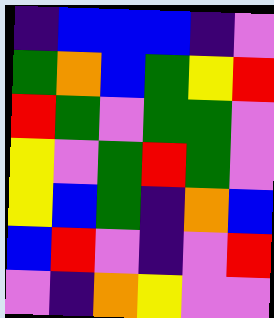[["indigo", "blue", "blue", "blue", "indigo", "violet"], ["green", "orange", "blue", "green", "yellow", "red"], ["red", "green", "violet", "green", "green", "violet"], ["yellow", "violet", "green", "red", "green", "violet"], ["yellow", "blue", "green", "indigo", "orange", "blue"], ["blue", "red", "violet", "indigo", "violet", "red"], ["violet", "indigo", "orange", "yellow", "violet", "violet"]]